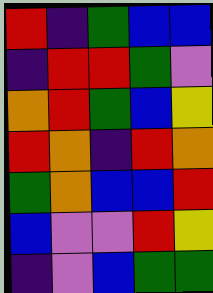[["red", "indigo", "green", "blue", "blue"], ["indigo", "red", "red", "green", "violet"], ["orange", "red", "green", "blue", "yellow"], ["red", "orange", "indigo", "red", "orange"], ["green", "orange", "blue", "blue", "red"], ["blue", "violet", "violet", "red", "yellow"], ["indigo", "violet", "blue", "green", "green"]]